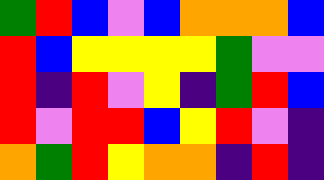[["green", "red", "blue", "violet", "blue", "orange", "orange", "orange", "blue"], ["red", "blue", "yellow", "yellow", "yellow", "yellow", "green", "violet", "violet"], ["red", "indigo", "red", "violet", "yellow", "indigo", "green", "red", "blue"], ["red", "violet", "red", "red", "blue", "yellow", "red", "violet", "indigo"], ["orange", "green", "red", "yellow", "orange", "orange", "indigo", "red", "indigo"]]